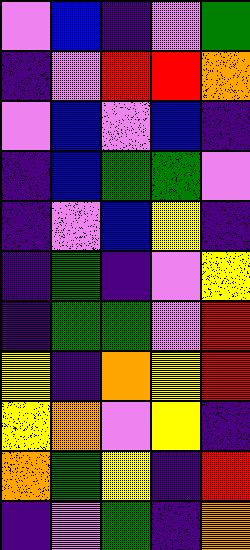[["violet", "blue", "indigo", "violet", "green"], ["indigo", "violet", "red", "red", "orange"], ["violet", "blue", "violet", "blue", "indigo"], ["indigo", "blue", "green", "green", "violet"], ["indigo", "violet", "blue", "yellow", "indigo"], ["indigo", "green", "indigo", "violet", "yellow"], ["indigo", "green", "green", "violet", "red"], ["yellow", "indigo", "orange", "yellow", "red"], ["yellow", "orange", "violet", "yellow", "indigo"], ["orange", "green", "yellow", "indigo", "red"], ["indigo", "violet", "green", "indigo", "orange"]]